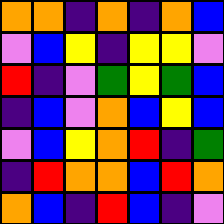[["orange", "orange", "indigo", "orange", "indigo", "orange", "blue"], ["violet", "blue", "yellow", "indigo", "yellow", "yellow", "violet"], ["red", "indigo", "violet", "green", "yellow", "green", "blue"], ["indigo", "blue", "violet", "orange", "blue", "yellow", "blue"], ["violet", "blue", "yellow", "orange", "red", "indigo", "green"], ["indigo", "red", "orange", "orange", "blue", "red", "orange"], ["orange", "blue", "indigo", "red", "blue", "indigo", "violet"]]